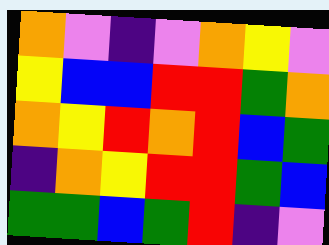[["orange", "violet", "indigo", "violet", "orange", "yellow", "violet"], ["yellow", "blue", "blue", "red", "red", "green", "orange"], ["orange", "yellow", "red", "orange", "red", "blue", "green"], ["indigo", "orange", "yellow", "red", "red", "green", "blue"], ["green", "green", "blue", "green", "red", "indigo", "violet"]]